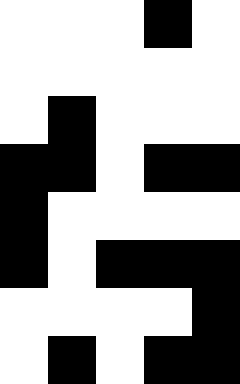[["white", "white", "white", "black", "white"], ["white", "white", "white", "white", "white"], ["white", "black", "white", "white", "white"], ["black", "black", "white", "black", "black"], ["black", "white", "white", "white", "white"], ["black", "white", "black", "black", "black"], ["white", "white", "white", "white", "black"], ["white", "black", "white", "black", "black"]]